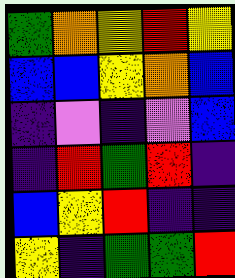[["green", "orange", "yellow", "red", "yellow"], ["blue", "blue", "yellow", "orange", "blue"], ["indigo", "violet", "indigo", "violet", "blue"], ["indigo", "red", "green", "red", "indigo"], ["blue", "yellow", "red", "indigo", "indigo"], ["yellow", "indigo", "green", "green", "red"]]